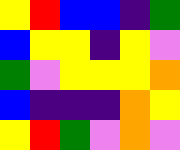[["yellow", "red", "blue", "blue", "indigo", "green"], ["blue", "yellow", "yellow", "indigo", "yellow", "violet"], ["green", "violet", "yellow", "yellow", "yellow", "orange"], ["blue", "indigo", "indigo", "indigo", "orange", "yellow"], ["yellow", "red", "green", "violet", "orange", "violet"]]